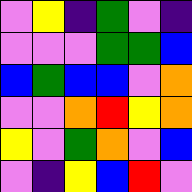[["violet", "yellow", "indigo", "green", "violet", "indigo"], ["violet", "violet", "violet", "green", "green", "blue"], ["blue", "green", "blue", "blue", "violet", "orange"], ["violet", "violet", "orange", "red", "yellow", "orange"], ["yellow", "violet", "green", "orange", "violet", "blue"], ["violet", "indigo", "yellow", "blue", "red", "violet"]]